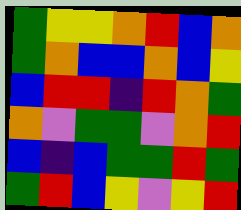[["green", "yellow", "yellow", "orange", "red", "blue", "orange"], ["green", "orange", "blue", "blue", "orange", "blue", "yellow"], ["blue", "red", "red", "indigo", "red", "orange", "green"], ["orange", "violet", "green", "green", "violet", "orange", "red"], ["blue", "indigo", "blue", "green", "green", "red", "green"], ["green", "red", "blue", "yellow", "violet", "yellow", "red"]]